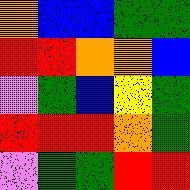[["orange", "blue", "blue", "green", "green"], ["red", "red", "orange", "orange", "blue"], ["violet", "green", "blue", "yellow", "green"], ["red", "red", "red", "orange", "green"], ["violet", "green", "green", "red", "red"]]